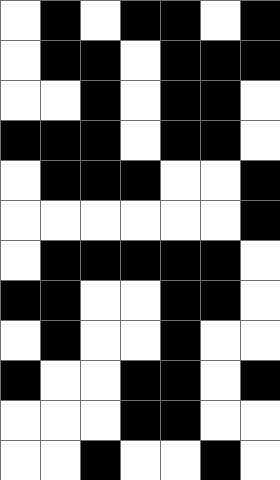[["white", "black", "white", "black", "black", "white", "black"], ["white", "black", "black", "white", "black", "black", "black"], ["white", "white", "black", "white", "black", "black", "white"], ["black", "black", "black", "white", "black", "black", "white"], ["white", "black", "black", "black", "white", "white", "black"], ["white", "white", "white", "white", "white", "white", "black"], ["white", "black", "black", "black", "black", "black", "white"], ["black", "black", "white", "white", "black", "black", "white"], ["white", "black", "white", "white", "black", "white", "white"], ["black", "white", "white", "black", "black", "white", "black"], ["white", "white", "white", "black", "black", "white", "white"], ["white", "white", "black", "white", "white", "black", "white"]]